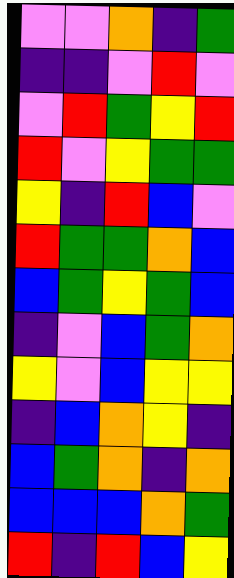[["violet", "violet", "orange", "indigo", "green"], ["indigo", "indigo", "violet", "red", "violet"], ["violet", "red", "green", "yellow", "red"], ["red", "violet", "yellow", "green", "green"], ["yellow", "indigo", "red", "blue", "violet"], ["red", "green", "green", "orange", "blue"], ["blue", "green", "yellow", "green", "blue"], ["indigo", "violet", "blue", "green", "orange"], ["yellow", "violet", "blue", "yellow", "yellow"], ["indigo", "blue", "orange", "yellow", "indigo"], ["blue", "green", "orange", "indigo", "orange"], ["blue", "blue", "blue", "orange", "green"], ["red", "indigo", "red", "blue", "yellow"]]